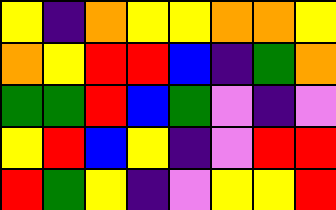[["yellow", "indigo", "orange", "yellow", "yellow", "orange", "orange", "yellow"], ["orange", "yellow", "red", "red", "blue", "indigo", "green", "orange"], ["green", "green", "red", "blue", "green", "violet", "indigo", "violet"], ["yellow", "red", "blue", "yellow", "indigo", "violet", "red", "red"], ["red", "green", "yellow", "indigo", "violet", "yellow", "yellow", "red"]]